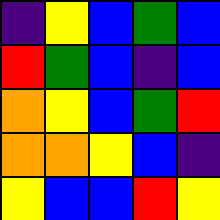[["indigo", "yellow", "blue", "green", "blue"], ["red", "green", "blue", "indigo", "blue"], ["orange", "yellow", "blue", "green", "red"], ["orange", "orange", "yellow", "blue", "indigo"], ["yellow", "blue", "blue", "red", "yellow"]]